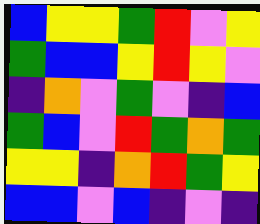[["blue", "yellow", "yellow", "green", "red", "violet", "yellow"], ["green", "blue", "blue", "yellow", "red", "yellow", "violet"], ["indigo", "orange", "violet", "green", "violet", "indigo", "blue"], ["green", "blue", "violet", "red", "green", "orange", "green"], ["yellow", "yellow", "indigo", "orange", "red", "green", "yellow"], ["blue", "blue", "violet", "blue", "indigo", "violet", "indigo"]]